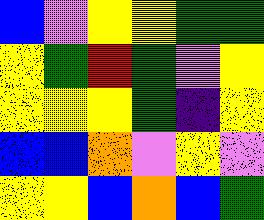[["blue", "violet", "yellow", "yellow", "green", "green"], ["yellow", "green", "red", "green", "violet", "yellow"], ["yellow", "yellow", "yellow", "green", "indigo", "yellow"], ["blue", "blue", "orange", "violet", "yellow", "violet"], ["yellow", "yellow", "blue", "orange", "blue", "green"]]